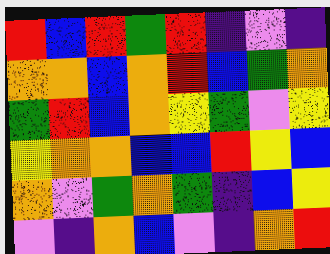[["red", "blue", "red", "green", "red", "indigo", "violet", "indigo"], ["orange", "orange", "blue", "orange", "red", "blue", "green", "orange"], ["green", "red", "blue", "orange", "yellow", "green", "violet", "yellow"], ["yellow", "orange", "orange", "blue", "blue", "red", "yellow", "blue"], ["orange", "violet", "green", "orange", "green", "indigo", "blue", "yellow"], ["violet", "indigo", "orange", "blue", "violet", "indigo", "orange", "red"]]